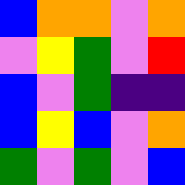[["blue", "orange", "orange", "violet", "orange"], ["violet", "yellow", "green", "violet", "red"], ["blue", "violet", "green", "indigo", "indigo"], ["blue", "yellow", "blue", "violet", "orange"], ["green", "violet", "green", "violet", "blue"]]